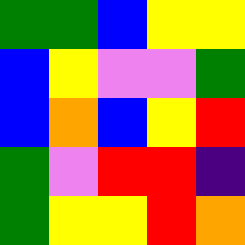[["green", "green", "blue", "yellow", "yellow"], ["blue", "yellow", "violet", "violet", "green"], ["blue", "orange", "blue", "yellow", "red"], ["green", "violet", "red", "red", "indigo"], ["green", "yellow", "yellow", "red", "orange"]]